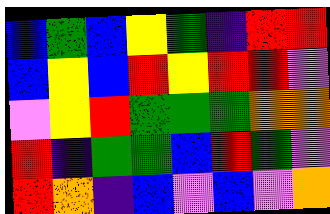[["blue", "green", "blue", "yellow", "green", "indigo", "red", "red"], ["blue", "yellow", "blue", "red", "yellow", "red", "red", "violet"], ["violet", "yellow", "red", "green", "green", "green", "orange", "orange"], ["red", "indigo", "green", "green", "blue", "red", "green", "violet"], ["red", "orange", "indigo", "blue", "violet", "blue", "violet", "orange"]]